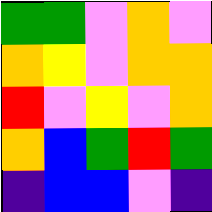[["green", "green", "violet", "orange", "violet"], ["orange", "yellow", "violet", "orange", "orange"], ["red", "violet", "yellow", "violet", "orange"], ["orange", "blue", "green", "red", "green"], ["indigo", "blue", "blue", "violet", "indigo"]]